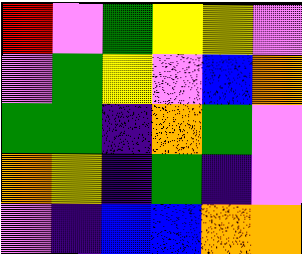[["red", "violet", "green", "yellow", "yellow", "violet"], ["violet", "green", "yellow", "violet", "blue", "orange"], ["green", "green", "indigo", "orange", "green", "violet"], ["orange", "yellow", "indigo", "green", "indigo", "violet"], ["violet", "indigo", "blue", "blue", "orange", "orange"]]